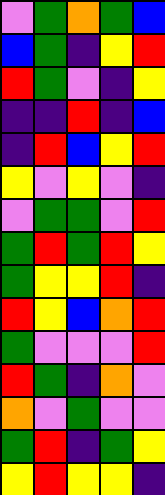[["violet", "green", "orange", "green", "blue"], ["blue", "green", "indigo", "yellow", "red"], ["red", "green", "violet", "indigo", "yellow"], ["indigo", "indigo", "red", "indigo", "blue"], ["indigo", "red", "blue", "yellow", "red"], ["yellow", "violet", "yellow", "violet", "indigo"], ["violet", "green", "green", "violet", "red"], ["green", "red", "green", "red", "yellow"], ["green", "yellow", "yellow", "red", "indigo"], ["red", "yellow", "blue", "orange", "red"], ["green", "violet", "violet", "violet", "red"], ["red", "green", "indigo", "orange", "violet"], ["orange", "violet", "green", "violet", "violet"], ["green", "red", "indigo", "green", "yellow"], ["yellow", "red", "yellow", "yellow", "indigo"]]